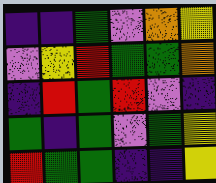[["indigo", "indigo", "green", "violet", "orange", "yellow"], ["violet", "yellow", "red", "green", "green", "orange"], ["indigo", "red", "green", "red", "violet", "indigo"], ["green", "indigo", "green", "violet", "green", "yellow"], ["red", "green", "green", "indigo", "indigo", "yellow"]]